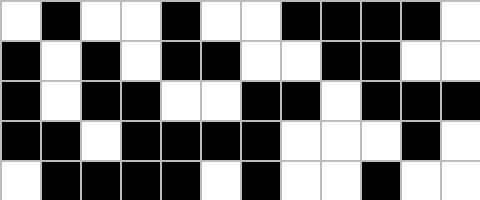[["white", "black", "white", "white", "black", "white", "white", "black", "black", "black", "black", "white"], ["black", "white", "black", "white", "black", "black", "white", "white", "black", "black", "white", "white"], ["black", "white", "black", "black", "white", "white", "black", "black", "white", "black", "black", "black"], ["black", "black", "white", "black", "black", "black", "black", "white", "white", "white", "black", "white"], ["white", "black", "black", "black", "black", "white", "black", "white", "white", "black", "white", "white"]]